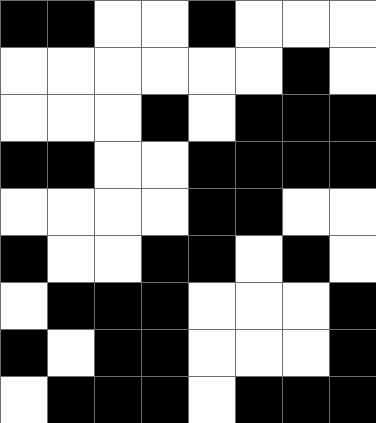[["black", "black", "white", "white", "black", "white", "white", "white"], ["white", "white", "white", "white", "white", "white", "black", "white"], ["white", "white", "white", "black", "white", "black", "black", "black"], ["black", "black", "white", "white", "black", "black", "black", "black"], ["white", "white", "white", "white", "black", "black", "white", "white"], ["black", "white", "white", "black", "black", "white", "black", "white"], ["white", "black", "black", "black", "white", "white", "white", "black"], ["black", "white", "black", "black", "white", "white", "white", "black"], ["white", "black", "black", "black", "white", "black", "black", "black"]]